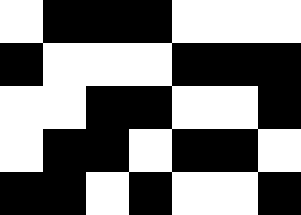[["white", "black", "black", "black", "white", "white", "white"], ["black", "white", "white", "white", "black", "black", "black"], ["white", "white", "black", "black", "white", "white", "black"], ["white", "black", "black", "white", "black", "black", "white"], ["black", "black", "white", "black", "white", "white", "black"]]